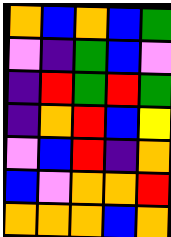[["orange", "blue", "orange", "blue", "green"], ["violet", "indigo", "green", "blue", "violet"], ["indigo", "red", "green", "red", "green"], ["indigo", "orange", "red", "blue", "yellow"], ["violet", "blue", "red", "indigo", "orange"], ["blue", "violet", "orange", "orange", "red"], ["orange", "orange", "orange", "blue", "orange"]]